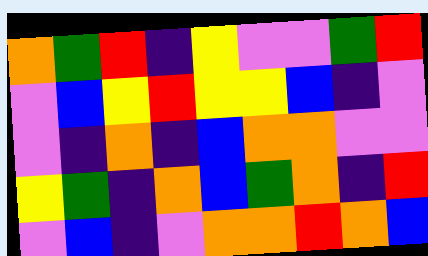[["orange", "green", "red", "indigo", "yellow", "violet", "violet", "green", "red"], ["violet", "blue", "yellow", "red", "yellow", "yellow", "blue", "indigo", "violet"], ["violet", "indigo", "orange", "indigo", "blue", "orange", "orange", "violet", "violet"], ["yellow", "green", "indigo", "orange", "blue", "green", "orange", "indigo", "red"], ["violet", "blue", "indigo", "violet", "orange", "orange", "red", "orange", "blue"]]